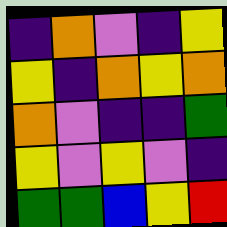[["indigo", "orange", "violet", "indigo", "yellow"], ["yellow", "indigo", "orange", "yellow", "orange"], ["orange", "violet", "indigo", "indigo", "green"], ["yellow", "violet", "yellow", "violet", "indigo"], ["green", "green", "blue", "yellow", "red"]]